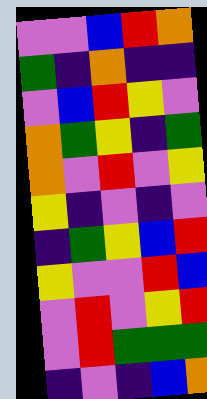[["violet", "violet", "blue", "red", "orange"], ["green", "indigo", "orange", "indigo", "indigo"], ["violet", "blue", "red", "yellow", "violet"], ["orange", "green", "yellow", "indigo", "green"], ["orange", "violet", "red", "violet", "yellow"], ["yellow", "indigo", "violet", "indigo", "violet"], ["indigo", "green", "yellow", "blue", "red"], ["yellow", "violet", "violet", "red", "blue"], ["violet", "red", "violet", "yellow", "red"], ["violet", "red", "green", "green", "green"], ["indigo", "violet", "indigo", "blue", "orange"]]